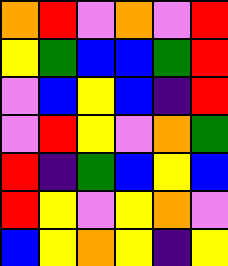[["orange", "red", "violet", "orange", "violet", "red"], ["yellow", "green", "blue", "blue", "green", "red"], ["violet", "blue", "yellow", "blue", "indigo", "red"], ["violet", "red", "yellow", "violet", "orange", "green"], ["red", "indigo", "green", "blue", "yellow", "blue"], ["red", "yellow", "violet", "yellow", "orange", "violet"], ["blue", "yellow", "orange", "yellow", "indigo", "yellow"]]